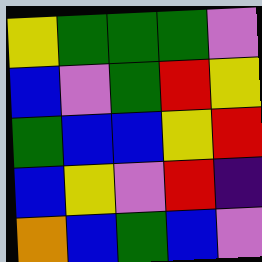[["yellow", "green", "green", "green", "violet"], ["blue", "violet", "green", "red", "yellow"], ["green", "blue", "blue", "yellow", "red"], ["blue", "yellow", "violet", "red", "indigo"], ["orange", "blue", "green", "blue", "violet"]]